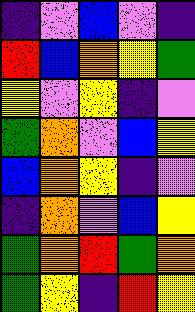[["indigo", "violet", "blue", "violet", "indigo"], ["red", "blue", "orange", "yellow", "green"], ["yellow", "violet", "yellow", "indigo", "violet"], ["green", "orange", "violet", "blue", "yellow"], ["blue", "orange", "yellow", "indigo", "violet"], ["indigo", "orange", "violet", "blue", "yellow"], ["green", "orange", "red", "green", "orange"], ["green", "yellow", "indigo", "red", "yellow"]]